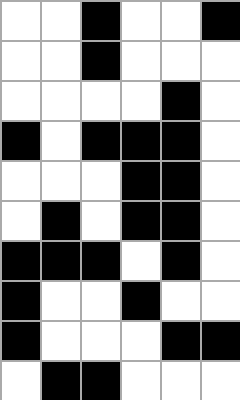[["white", "white", "black", "white", "white", "black"], ["white", "white", "black", "white", "white", "white"], ["white", "white", "white", "white", "black", "white"], ["black", "white", "black", "black", "black", "white"], ["white", "white", "white", "black", "black", "white"], ["white", "black", "white", "black", "black", "white"], ["black", "black", "black", "white", "black", "white"], ["black", "white", "white", "black", "white", "white"], ["black", "white", "white", "white", "black", "black"], ["white", "black", "black", "white", "white", "white"]]